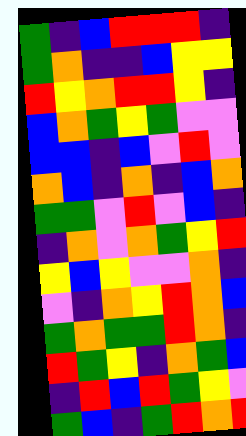[["green", "indigo", "blue", "red", "red", "red", "indigo"], ["green", "orange", "indigo", "indigo", "blue", "yellow", "yellow"], ["red", "yellow", "orange", "red", "red", "yellow", "indigo"], ["blue", "orange", "green", "yellow", "green", "violet", "violet"], ["blue", "blue", "indigo", "blue", "violet", "red", "violet"], ["orange", "blue", "indigo", "orange", "indigo", "blue", "orange"], ["green", "green", "violet", "red", "violet", "blue", "indigo"], ["indigo", "orange", "violet", "orange", "green", "yellow", "red"], ["yellow", "blue", "yellow", "violet", "violet", "orange", "indigo"], ["violet", "indigo", "orange", "yellow", "red", "orange", "blue"], ["green", "orange", "green", "green", "red", "orange", "indigo"], ["red", "green", "yellow", "indigo", "orange", "green", "blue"], ["indigo", "red", "blue", "red", "green", "yellow", "violet"], ["green", "blue", "indigo", "green", "red", "orange", "red"]]